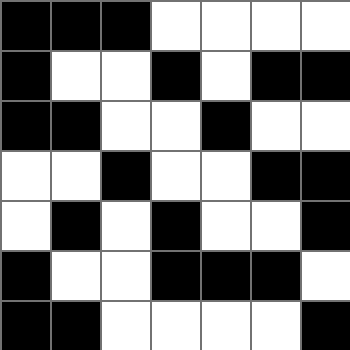[["black", "black", "black", "white", "white", "white", "white"], ["black", "white", "white", "black", "white", "black", "black"], ["black", "black", "white", "white", "black", "white", "white"], ["white", "white", "black", "white", "white", "black", "black"], ["white", "black", "white", "black", "white", "white", "black"], ["black", "white", "white", "black", "black", "black", "white"], ["black", "black", "white", "white", "white", "white", "black"]]